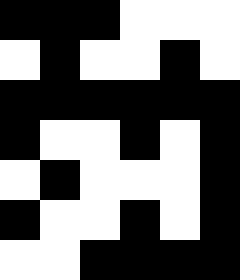[["black", "black", "black", "white", "white", "white"], ["white", "black", "white", "white", "black", "white"], ["black", "black", "black", "black", "black", "black"], ["black", "white", "white", "black", "white", "black"], ["white", "black", "white", "white", "white", "black"], ["black", "white", "white", "black", "white", "black"], ["white", "white", "black", "black", "black", "black"]]